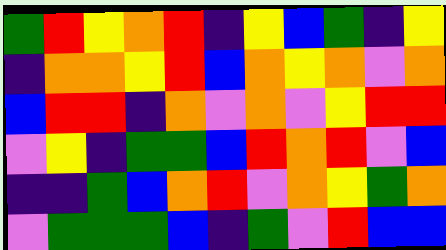[["green", "red", "yellow", "orange", "red", "indigo", "yellow", "blue", "green", "indigo", "yellow"], ["indigo", "orange", "orange", "yellow", "red", "blue", "orange", "yellow", "orange", "violet", "orange"], ["blue", "red", "red", "indigo", "orange", "violet", "orange", "violet", "yellow", "red", "red"], ["violet", "yellow", "indigo", "green", "green", "blue", "red", "orange", "red", "violet", "blue"], ["indigo", "indigo", "green", "blue", "orange", "red", "violet", "orange", "yellow", "green", "orange"], ["violet", "green", "green", "green", "blue", "indigo", "green", "violet", "red", "blue", "blue"]]